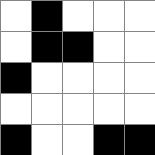[["white", "black", "white", "white", "white"], ["white", "black", "black", "white", "white"], ["black", "white", "white", "white", "white"], ["white", "white", "white", "white", "white"], ["black", "white", "white", "black", "black"]]